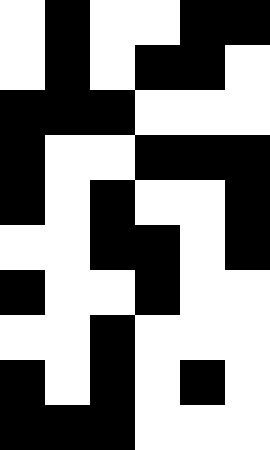[["white", "black", "white", "white", "black", "black"], ["white", "black", "white", "black", "black", "white"], ["black", "black", "black", "white", "white", "white"], ["black", "white", "white", "black", "black", "black"], ["black", "white", "black", "white", "white", "black"], ["white", "white", "black", "black", "white", "black"], ["black", "white", "white", "black", "white", "white"], ["white", "white", "black", "white", "white", "white"], ["black", "white", "black", "white", "black", "white"], ["black", "black", "black", "white", "white", "white"]]